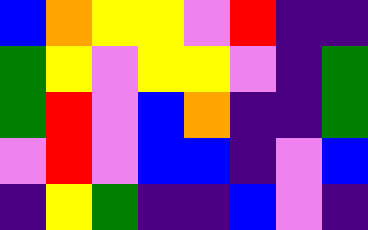[["blue", "orange", "yellow", "yellow", "violet", "red", "indigo", "indigo"], ["green", "yellow", "violet", "yellow", "yellow", "violet", "indigo", "green"], ["green", "red", "violet", "blue", "orange", "indigo", "indigo", "green"], ["violet", "red", "violet", "blue", "blue", "indigo", "violet", "blue"], ["indigo", "yellow", "green", "indigo", "indigo", "blue", "violet", "indigo"]]